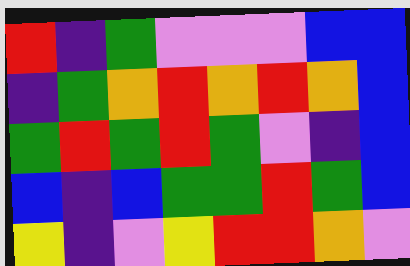[["red", "indigo", "green", "violet", "violet", "violet", "blue", "blue"], ["indigo", "green", "orange", "red", "orange", "red", "orange", "blue"], ["green", "red", "green", "red", "green", "violet", "indigo", "blue"], ["blue", "indigo", "blue", "green", "green", "red", "green", "blue"], ["yellow", "indigo", "violet", "yellow", "red", "red", "orange", "violet"]]